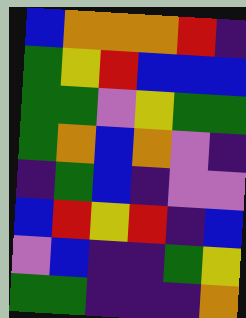[["blue", "orange", "orange", "orange", "red", "indigo"], ["green", "yellow", "red", "blue", "blue", "blue"], ["green", "green", "violet", "yellow", "green", "green"], ["green", "orange", "blue", "orange", "violet", "indigo"], ["indigo", "green", "blue", "indigo", "violet", "violet"], ["blue", "red", "yellow", "red", "indigo", "blue"], ["violet", "blue", "indigo", "indigo", "green", "yellow"], ["green", "green", "indigo", "indigo", "indigo", "orange"]]